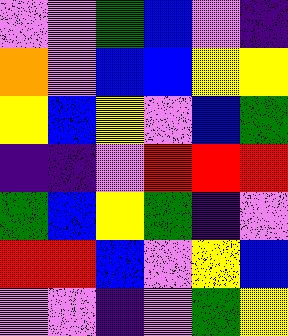[["violet", "violet", "green", "blue", "violet", "indigo"], ["orange", "violet", "blue", "blue", "yellow", "yellow"], ["yellow", "blue", "yellow", "violet", "blue", "green"], ["indigo", "indigo", "violet", "red", "red", "red"], ["green", "blue", "yellow", "green", "indigo", "violet"], ["red", "red", "blue", "violet", "yellow", "blue"], ["violet", "violet", "indigo", "violet", "green", "yellow"]]